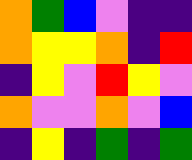[["orange", "green", "blue", "violet", "indigo", "indigo"], ["orange", "yellow", "yellow", "orange", "indigo", "red"], ["indigo", "yellow", "violet", "red", "yellow", "violet"], ["orange", "violet", "violet", "orange", "violet", "blue"], ["indigo", "yellow", "indigo", "green", "indigo", "green"]]